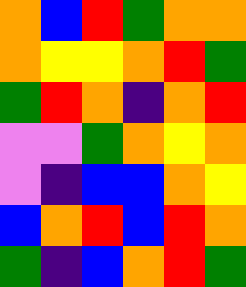[["orange", "blue", "red", "green", "orange", "orange"], ["orange", "yellow", "yellow", "orange", "red", "green"], ["green", "red", "orange", "indigo", "orange", "red"], ["violet", "violet", "green", "orange", "yellow", "orange"], ["violet", "indigo", "blue", "blue", "orange", "yellow"], ["blue", "orange", "red", "blue", "red", "orange"], ["green", "indigo", "blue", "orange", "red", "green"]]